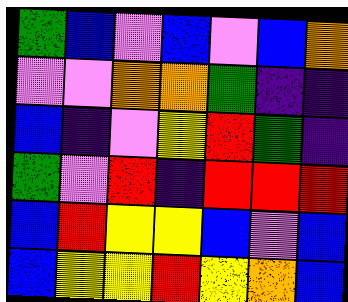[["green", "blue", "violet", "blue", "violet", "blue", "orange"], ["violet", "violet", "orange", "orange", "green", "indigo", "indigo"], ["blue", "indigo", "violet", "yellow", "red", "green", "indigo"], ["green", "violet", "red", "indigo", "red", "red", "red"], ["blue", "red", "yellow", "yellow", "blue", "violet", "blue"], ["blue", "yellow", "yellow", "red", "yellow", "orange", "blue"]]